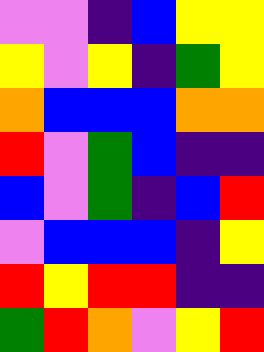[["violet", "violet", "indigo", "blue", "yellow", "yellow"], ["yellow", "violet", "yellow", "indigo", "green", "yellow"], ["orange", "blue", "blue", "blue", "orange", "orange"], ["red", "violet", "green", "blue", "indigo", "indigo"], ["blue", "violet", "green", "indigo", "blue", "red"], ["violet", "blue", "blue", "blue", "indigo", "yellow"], ["red", "yellow", "red", "red", "indigo", "indigo"], ["green", "red", "orange", "violet", "yellow", "red"]]